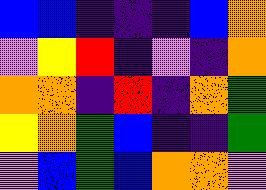[["blue", "blue", "indigo", "indigo", "indigo", "blue", "orange"], ["violet", "yellow", "red", "indigo", "violet", "indigo", "orange"], ["orange", "orange", "indigo", "red", "indigo", "orange", "green"], ["yellow", "orange", "green", "blue", "indigo", "indigo", "green"], ["violet", "blue", "green", "blue", "orange", "orange", "violet"]]